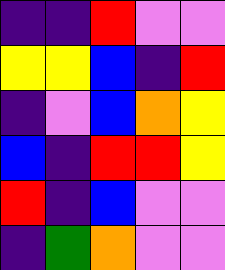[["indigo", "indigo", "red", "violet", "violet"], ["yellow", "yellow", "blue", "indigo", "red"], ["indigo", "violet", "blue", "orange", "yellow"], ["blue", "indigo", "red", "red", "yellow"], ["red", "indigo", "blue", "violet", "violet"], ["indigo", "green", "orange", "violet", "violet"]]